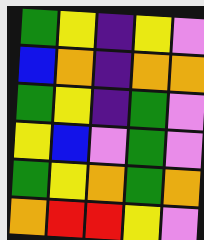[["green", "yellow", "indigo", "yellow", "violet"], ["blue", "orange", "indigo", "orange", "orange"], ["green", "yellow", "indigo", "green", "violet"], ["yellow", "blue", "violet", "green", "violet"], ["green", "yellow", "orange", "green", "orange"], ["orange", "red", "red", "yellow", "violet"]]